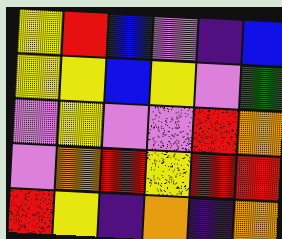[["yellow", "red", "blue", "violet", "indigo", "blue"], ["yellow", "yellow", "blue", "yellow", "violet", "green"], ["violet", "yellow", "violet", "violet", "red", "orange"], ["violet", "orange", "red", "yellow", "red", "red"], ["red", "yellow", "indigo", "orange", "indigo", "orange"]]